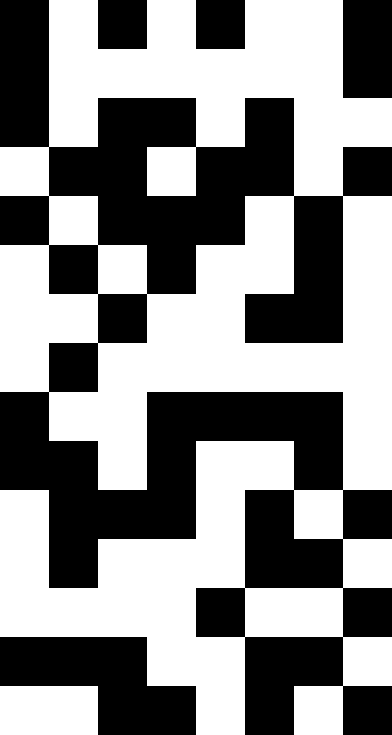[["black", "white", "black", "white", "black", "white", "white", "black"], ["black", "white", "white", "white", "white", "white", "white", "black"], ["black", "white", "black", "black", "white", "black", "white", "white"], ["white", "black", "black", "white", "black", "black", "white", "black"], ["black", "white", "black", "black", "black", "white", "black", "white"], ["white", "black", "white", "black", "white", "white", "black", "white"], ["white", "white", "black", "white", "white", "black", "black", "white"], ["white", "black", "white", "white", "white", "white", "white", "white"], ["black", "white", "white", "black", "black", "black", "black", "white"], ["black", "black", "white", "black", "white", "white", "black", "white"], ["white", "black", "black", "black", "white", "black", "white", "black"], ["white", "black", "white", "white", "white", "black", "black", "white"], ["white", "white", "white", "white", "black", "white", "white", "black"], ["black", "black", "black", "white", "white", "black", "black", "white"], ["white", "white", "black", "black", "white", "black", "white", "black"]]